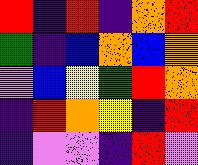[["red", "indigo", "red", "indigo", "orange", "red"], ["green", "indigo", "blue", "orange", "blue", "orange"], ["violet", "blue", "yellow", "green", "red", "orange"], ["indigo", "red", "orange", "yellow", "indigo", "red"], ["indigo", "violet", "violet", "indigo", "red", "violet"]]